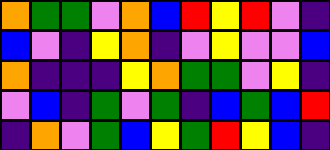[["orange", "green", "green", "violet", "orange", "blue", "red", "yellow", "red", "violet", "indigo"], ["blue", "violet", "indigo", "yellow", "orange", "indigo", "violet", "yellow", "violet", "violet", "blue"], ["orange", "indigo", "indigo", "indigo", "yellow", "orange", "green", "green", "violet", "yellow", "indigo"], ["violet", "blue", "indigo", "green", "violet", "green", "indigo", "blue", "green", "blue", "red"], ["indigo", "orange", "violet", "green", "blue", "yellow", "green", "red", "yellow", "blue", "indigo"]]